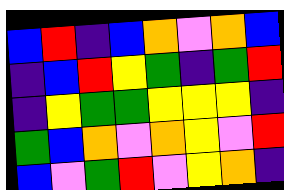[["blue", "red", "indigo", "blue", "orange", "violet", "orange", "blue"], ["indigo", "blue", "red", "yellow", "green", "indigo", "green", "red"], ["indigo", "yellow", "green", "green", "yellow", "yellow", "yellow", "indigo"], ["green", "blue", "orange", "violet", "orange", "yellow", "violet", "red"], ["blue", "violet", "green", "red", "violet", "yellow", "orange", "indigo"]]